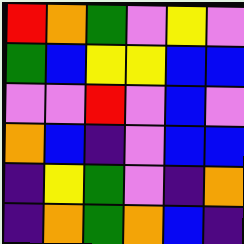[["red", "orange", "green", "violet", "yellow", "violet"], ["green", "blue", "yellow", "yellow", "blue", "blue"], ["violet", "violet", "red", "violet", "blue", "violet"], ["orange", "blue", "indigo", "violet", "blue", "blue"], ["indigo", "yellow", "green", "violet", "indigo", "orange"], ["indigo", "orange", "green", "orange", "blue", "indigo"]]